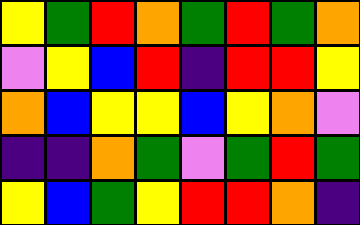[["yellow", "green", "red", "orange", "green", "red", "green", "orange"], ["violet", "yellow", "blue", "red", "indigo", "red", "red", "yellow"], ["orange", "blue", "yellow", "yellow", "blue", "yellow", "orange", "violet"], ["indigo", "indigo", "orange", "green", "violet", "green", "red", "green"], ["yellow", "blue", "green", "yellow", "red", "red", "orange", "indigo"]]